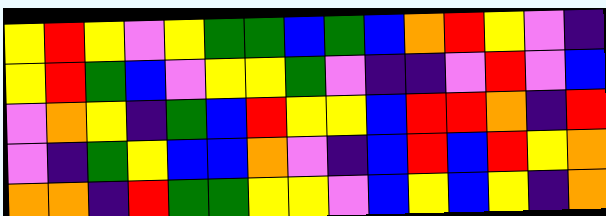[["yellow", "red", "yellow", "violet", "yellow", "green", "green", "blue", "green", "blue", "orange", "red", "yellow", "violet", "indigo"], ["yellow", "red", "green", "blue", "violet", "yellow", "yellow", "green", "violet", "indigo", "indigo", "violet", "red", "violet", "blue"], ["violet", "orange", "yellow", "indigo", "green", "blue", "red", "yellow", "yellow", "blue", "red", "red", "orange", "indigo", "red"], ["violet", "indigo", "green", "yellow", "blue", "blue", "orange", "violet", "indigo", "blue", "red", "blue", "red", "yellow", "orange"], ["orange", "orange", "indigo", "red", "green", "green", "yellow", "yellow", "violet", "blue", "yellow", "blue", "yellow", "indigo", "orange"]]